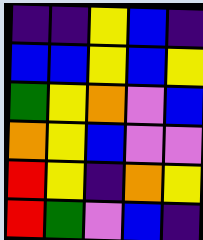[["indigo", "indigo", "yellow", "blue", "indigo"], ["blue", "blue", "yellow", "blue", "yellow"], ["green", "yellow", "orange", "violet", "blue"], ["orange", "yellow", "blue", "violet", "violet"], ["red", "yellow", "indigo", "orange", "yellow"], ["red", "green", "violet", "blue", "indigo"]]